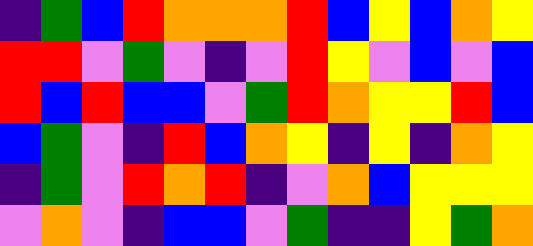[["indigo", "green", "blue", "red", "orange", "orange", "orange", "red", "blue", "yellow", "blue", "orange", "yellow"], ["red", "red", "violet", "green", "violet", "indigo", "violet", "red", "yellow", "violet", "blue", "violet", "blue"], ["red", "blue", "red", "blue", "blue", "violet", "green", "red", "orange", "yellow", "yellow", "red", "blue"], ["blue", "green", "violet", "indigo", "red", "blue", "orange", "yellow", "indigo", "yellow", "indigo", "orange", "yellow"], ["indigo", "green", "violet", "red", "orange", "red", "indigo", "violet", "orange", "blue", "yellow", "yellow", "yellow"], ["violet", "orange", "violet", "indigo", "blue", "blue", "violet", "green", "indigo", "indigo", "yellow", "green", "orange"]]